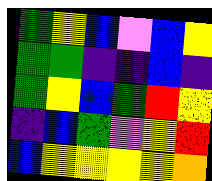[["green", "yellow", "blue", "violet", "blue", "yellow"], ["green", "green", "indigo", "indigo", "blue", "indigo"], ["green", "yellow", "blue", "green", "red", "yellow"], ["indigo", "blue", "green", "violet", "yellow", "red"], ["blue", "yellow", "yellow", "yellow", "yellow", "orange"]]